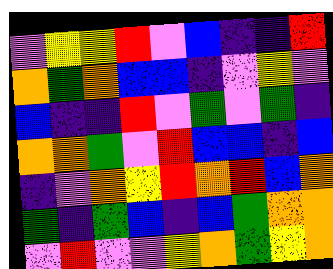[["violet", "yellow", "yellow", "red", "violet", "blue", "indigo", "indigo", "red"], ["orange", "green", "orange", "blue", "blue", "indigo", "violet", "yellow", "violet"], ["blue", "indigo", "indigo", "red", "violet", "green", "violet", "green", "indigo"], ["orange", "orange", "green", "violet", "red", "blue", "blue", "indigo", "blue"], ["indigo", "violet", "orange", "yellow", "red", "orange", "red", "blue", "orange"], ["green", "indigo", "green", "blue", "indigo", "blue", "green", "orange", "orange"], ["violet", "red", "violet", "violet", "yellow", "orange", "green", "yellow", "orange"]]